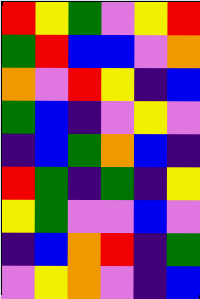[["red", "yellow", "green", "violet", "yellow", "red"], ["green", "red", "blue", "blue", "violet", "orange"], ["orange", "violet", "red", "yellow", "indigo", "blue"], ["green", "blue", "indigo", "violet", "yellow", "violet"], ["indigo", "blue", "green", "orange", "blue", "indigo"], ["red", "green", "indigo", "green", "indigo", "yellow"], ["yellow", "green", "violet", "violet", "blue", "violet"], ["indigo", "blue", "orange", "red", "indigo", "green"], ["violet", "yellow", "orange", "violet", "indigo", "blue"]]